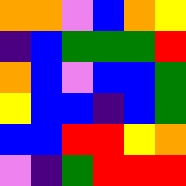[["orange", "orange", "violet", "blue", "orange", "yellow"], ["indigo", "blue", "green", "green", "green", "red"], ["orange", "blue", "violet", "blue", "blue", "green"], ["yellow", "blue", "blue", "indigo", "blue", "green"], ["blue", "blue", "red", "red", "yellow", "orange"], ["violet", "indigo", "green", "red", "red", "red"]]